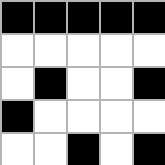[["black", "black", "black", "black", "black"], ["white", "white", "white", "white", "white"], ["white", "black", "white", "white", "black"], ["black", "white", "white", "white", "white"], ["white", "white", "black", "white", "black"]]